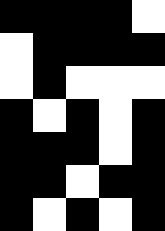[["black", "black", "black", "black", "white"], ["white", "black", "black", "black", "black"], ["white", "black", "white", "white", "white"], ["black", "white", "black", "white", "black"], ["black", "black", "black", "white", "black"], ["black", "black", "white", "black", "black"], ["black", "white", "black", "white", "black"]]